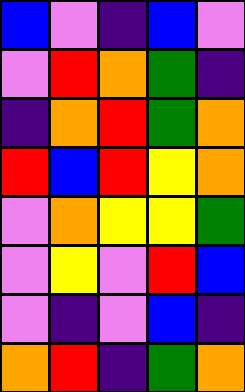[["blue", "violet", "indigo", "blue", "violet"], ["violet", "red", "orange", "green", "indigo"], ["indigo", "orange", "red", "green", "orange"], ["red", "blue", "red", "yellow", "orange"], ["violet", "orange", "yellow", "yellow", "green"], ["violet", "yellow", "violet", "red", "blue"], ["violet", "indigo", "violet", "blue", "indigo"], ["orange", "red", "indigo", "green", "orange"]]